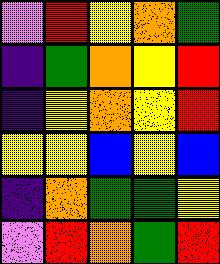[["violet", "red", "yellow", "orange", "green"], ["indigo", "green", "orange", "yellow", "red"], ["indigo", "yellow", "orange", "yellow", "red"], ["yellow", "yellow", "blue", "yellow", "blue"], ["indigo", "orange", "green", "green", "yellow"], ["violet", "red", "orange", "green", "red"]]